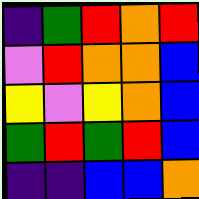[["indigo", "green", "red", "orange", "red"], ["violet", "red", "orange", "orange", "blue"], ["yellow", "violet", "yellow", "orange", "blue"], ["green", "red", "green", "red", "blue"], ["indigo", "indigo", "blue", "blue", "orange"]]